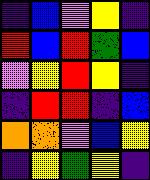[["indigo", "blue", "violet", "yellow", "indigo"], ["red", "blue", "red", "green", "blue"], ["violet", "yellow", "red", "yellow", "indigo"], ["indigo", "red", "red", "indigo", "blue"], ["orange", "orange", "violet", "blue", "yellow"], ["indigo", "yellow", "green", "yellow", "indigo"]]